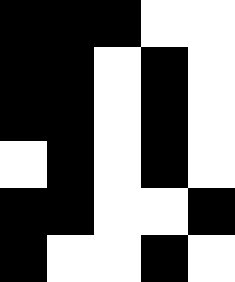[["black", "black", "black", "white", "white"], ["black", "black", "white", "black", "white"], ["black", "black", "white", "black", "white"], ["white", "black", "white", "black", "white"], ["black", "black", "white", "white", "black"], ["black", "white", "white", "black", "white"]]